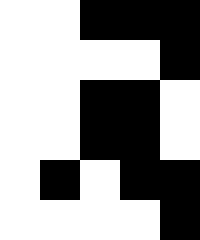[["white", "white", "black", "black", "black"], ["white", "white", "white", "white", "black"], ["white", "white", "black", "black", "white"], ["white", "white", "black", "black", "white"], ["white", "black", "white", "black", "black"], ["white", "white", "white", "white", "black"]]